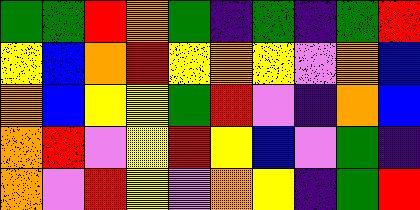[["green", "green", "red", "orange", "green", "indigo", "green", "indigo", "green", "red"], ["yellow", "blue", "orange", "red", "yellow", "orange", "yellow", "violet", "orange", "blue"], ["orange", "blue", "yellow", "yellow", "green", "red", "violet", "indigo", "orange", "blue"], ["orange", "red", "violet", "yellow", "red", "yellow", "blue", "violet", "green", "indigo"], ["orange", "violet", "red", "yellow", "violet", "orange", "yellow", "indigo", "green", "red"]]